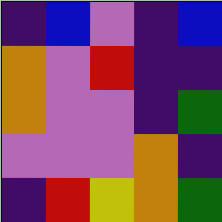[["indigo", "blue", "violet", "indigo", "blue"], ["orange", "violet", "red", "indigo", "indigo"], ["orange", "violet", "violet", "indigo", "green"], ["violet", "violet", "violet", "orange", "indigo"], ["indigo", "red", "yellow", "orange", "green"]]